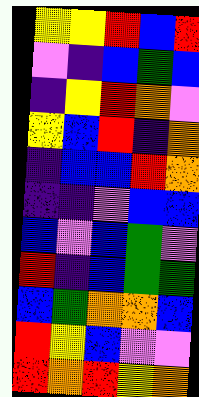[["yellow", "yellow", "red", "blue", "red"], ["violet", "indigo", "blue", "green", "blue"], ["indigo", "yellow", "red", "orange", "violet"], ["yellow", "blue", "red", "indigo", "orange"], ["indigo", "blue", "blue", "red", "orange"], ["indigo", "indigo", "violet", "blue", "blue"], ["blue", "violet", "blue", "green", "violet"], ["red", "indigo", "blue", "green", "green"], ["blue", "green", "orange", "orange", "blue"], ["red", "yellow", "blue", "violet", "violet"], ["red", "orange", "red", "yellow", "orange"]]